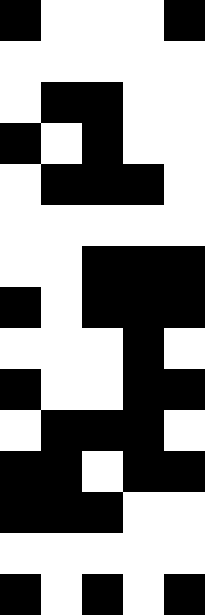[["black", "white", "white", "white", "black"], ["white", "white", "white", "white", "white"], ["white", "black", "black", "white", "white"], ["black", "white", "black", "white", "white"], ["white", "black", "black", "black", "white"], ["white", "white", "white", "white", "white"], ["white", "white", "black", "black", "black"], ["black", "white", "black", "black", "black"], ["white", "white", "white", "black", "white"], ["black", "white", "white", "black", "black"], ["white", "black", "black", "black", "white"], ["black", "black", "white", "black", "black"], ["black", "black", "black", "white", "white"], ["white", "white", "white", "white", "white"], ["black", "white", "black", "white", "black"]]